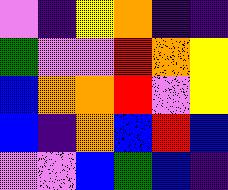[["violet", "indigo", "yellow", "orange", "indigo", "indigo"], ["green", "violet", "violet", "red", "orange", "yellow"], ["blue", "orange", "orange", "red", "violet", "yellow"], ["blue", "indigo", "orange", "blue", "red", "blue"], ["violet", "violet", "blue", "green", "blue", "indigo"]]